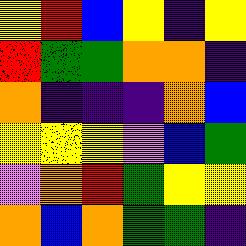[["yellow", "red", "blue", "yellow", "indigo", "yellow"], ["red", "green", "green", "orange", "orange", "indigo"], ["orange", "indigo", "indigo", "indigo", "orange", "blue"], ["yellow", "yellow", "yellow", "violet", "blue", "green"], ["violet", "orange", "red", "green", "yellow", "yellow"], ["orange", "blue", "orange", "green", "green", "indigo"]]